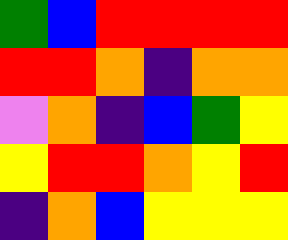[["green", "blue", "red", "red", "red", "red"], ["red", "red", "orange", "indigo", "orange", "orange"], ["violet", "orange", "indigo", "blue", "green", "yellow"], ["yellow", "red", "red", "orange", "yellow", "red"], ["indigo", "orange", "blue", "yellow", "yellow", "yellow"]]